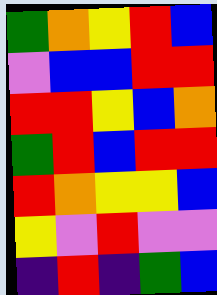[["green", "orange", "yellow", "red", "blue"], ["violet", "blue", "blue", "red", "red"], ["red", "red", "yellow", "blue", "orange"], ["green", "red", "blue", "red", "red"], ["red", "orange", "yellow", "yellow", "blue"], ["yellow", "violet", "red", "violet", "violet"], ["indigo", "red", "indigo", "green", "blue"]]